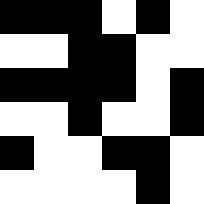[["black", "black", "black", "white", "black", "white"], ["white", "white", "black", "black", "white", "white"], ["black", "black", "black", "black", "white", "black"], ["white", "white", "black", "white", "white", "black"], ["black", "white", "white", "black", "black", "white"], ["white", "white", "white", "white", "black", "white"]]